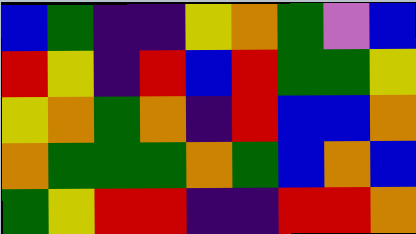[["blue", "green", "indigo", "indigo", "yellow", "orange", "green", "violet", "blue"], ["red", "yellow", "indigo", "red", "blue", "red", "green", "green", "yellow"], ["yellow", "orange", "green", "orange", "indigo", "red", "blue", "blue", "orange"], ["orange", "green", "green", "green", "orange", "green", "blue", "orange", "blue"], ["green", "yellow", "red", "red", "indigo", "indigo", "red", "red", "orange"]]